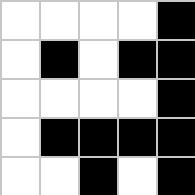[["white", "white", "white", "white", "black"], ["white", "black", "white", "black", "black"], ["white", "white", "white", "white", "black"], ["white", "black", "black", "black", "black"], ["white", "white", "black", "white", "black"]]